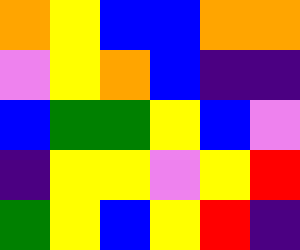[["orange", "yellow", "blue", "blue", "orange", "orange"], ["violet", "yellow", "orange", "blue", "indigo", "indigo"], ["blue", "green", "green", "yellow", "blue", "violet"], ["indigo", "yellow", "yellow", "violet", "yellow", "red"], ["green", "yellow", "blue", "yellow", "red", "indigo"]]